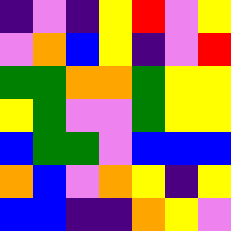[["indigo", "violet", "indigo", "yellow", "red", "violet", "yellow"], ["violet", "orange", "blue", "yellow", "indigo", "violet", "red"], ["green", "green", "orange", "orange", "green", "yellow", "yellow"], ["yellow", "green", "violet", "violet", "green", "yellow", "yellow"], ["blue", "green", "green", "violet", "blue", "blue", "blue"], ["orange", "blue", "violet", "orange", "yellow", "indigo", "yellow"], ["blue", "blue", "indigo", "indigo", "orange", "yellow", "violet"]]